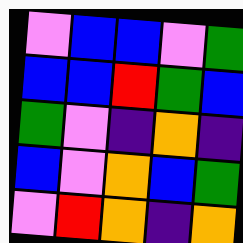[["violet", "blue", "blue", "violet", "green"], ["blue", "blue", "red", "green", "blue"], ["green", "violet", "indigo", "orange", "indigo"], ["blue", "violet", "orange", "blue", "green"], ["violet", "red", "orange", "indigo", "orange"]]